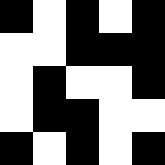[["black", "white", "black", "white", "black"], ["white", "white", "black", "black", "black"], ["white", "black", "white", "white", "black"], ["white", "black", "black", "white", "white"], ["black", "white", "black", "white", "black"]]